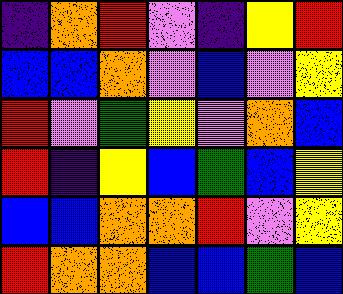[["indigo", "orange", "red", "violet", "indigo", "yellow", "red"], ["blue", "blue", "orange", "violet", "blue", "violet", "yellow"], ["red", "violet", "green", "yellow", "violet", "orange", "blue"], ["red", "indigo", "yellow", "blue", "green", "blue", "yellow"], ["blue", "blue", "orange", "orange", "red", "violet", "yellow"], ["red", "orange", "orange", "blue", "blue", "green", "blue"]]